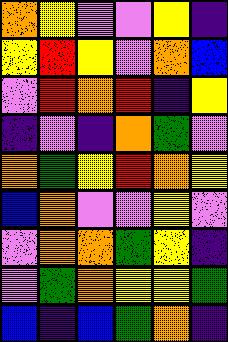[["orange", "yellow", "violet", "violet", "yellow", "indigo"], ["yellow", "red", "yellow", "violet", "orange", "blue"], ["violet", "red", "orange", "red", "indigo", "yellow"], ["indigo", "violet", "indigo", "orange", "green", "violet"], ["orange", "green", "yellow", "red", "orange", "yellow"], ["blue", "orange", "violet", "violet", "yellow", "violet"], ["violet", "orange", "orange", "green", "yellow", "indigo"], ["violet", "green", "orange", "yellow", "yellow", "green"], ["blue", "indigo", "blue", "green", "orange", "indigo"]]